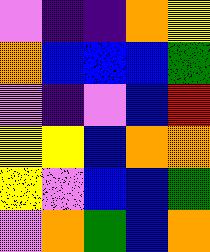[["violet", "indigo", "indigo", "orange", "yellow"], ["orange", "blue", "blue", "blue", "green"], ["violet", "indigo", "violet", "blue", "red"], ["yellow", "yellow", "blue", "orange", "orange"], ["yellow", "violet", "blue", "blue", "green"], ["violet", "orange", "green", "blue", "orange"]]